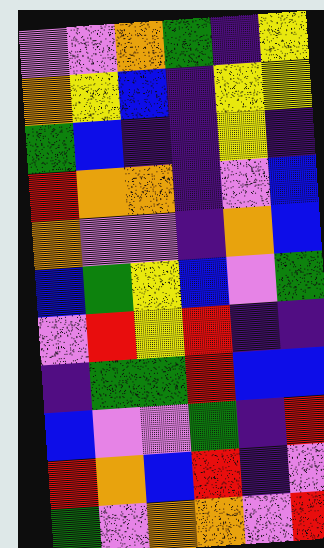[["violet", "violet", "orange", "green", "indigo", "yellow"], ["orange", "yellow", "blue", "indigo", "yellow", "yellow"], ["green", "blue", "indigo", "indigo", "yellow", "indigo"], ["red", "orange", "orange", "indigo", "violet", "blue"], ["orange", "violet", "violet", "indigo", "orange", "blue"], ["blue", "green", "yellow", "blue", "violet", "green"], ["violet", "red", "yellow", "red", "indigo", "indigo"], ["indigo", "green", "green", "red", "blue", "blue"], ["blue", "violet", "violet", "green", "indigo", "red"], ["red", "orange", "blue", "red", "indigo", "violet"], ["green", "violet", "orange", "orange", "violet", "red"]]